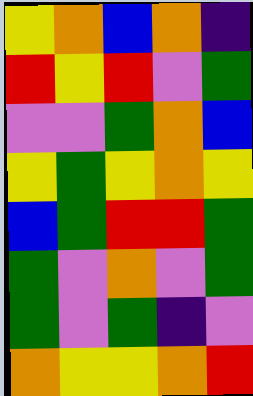[["yellow", "orange", "blue", "orange", "indigo"], ["red", "yellow", "red", "violet", "green"], ["violet", "violet", "green", "orange", "blue"], ["yellow", "green", "yellow", "orange", "yellow"], ["blue", "green", "red", "red", "green"], ["green", "violet", "orange", "violet", "green"], ["green", "violet", "green", "indigo", "violet"], ["orange", "yellow", "yellow", "orange", "red"]]